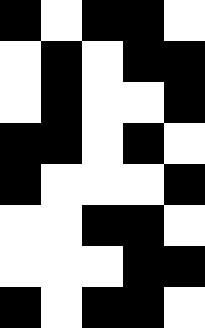[["black", "white", "black", "black", "white"], ["white", "black", "white", "black", "black"], ["white", "black", "white", "white", "black"], ["black", "black", "white", "black", "white"], ["black", "white", "white", "white", "black"], ["white", "white", "black", "black", "white"], ["white", "white", "white", "black", "black"], ["black", "white", "black", "black", "white"]]